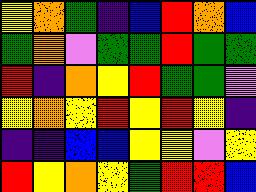[["yellow", "orange", "green", "indigo", "blue", "red", "orange", "blue"], ["green", "orange", "violet", "green", "green", "red", "green", "green"], ["red", "indigo", "orange", "yellow", "red", "green", "green", "violet"], ["yellow", "orange", "yellow", "red", "yellow", "red", "yellow", "indigo"], ["indigo", "indigo", "blue", "blue", "yellow", "yellow", "violet", "yellow"], ["red", "yellow", "orange", "yellow", "green", "red", "red", "blue"]]